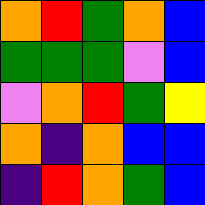[["orange", "red", "green", "orange", "blue"], ["green", "green", "green", "violet", "blue"], ["violet", "orange", "red", "green", "yellow"], ["orange", "indigo", "orange", "blue", "blue"], ["indigo", "red", "orange", "green", "blue"]]